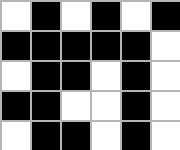[["white", "black", "white", "black", "white", "black"], ["black", "black", "black", "black", "black", "white"], ["white", "black", "black", "white", "black", "white"], ["black", "black", "white", "white", "black", "white"], ["white", "black", "black", "white", "black", "white"]]